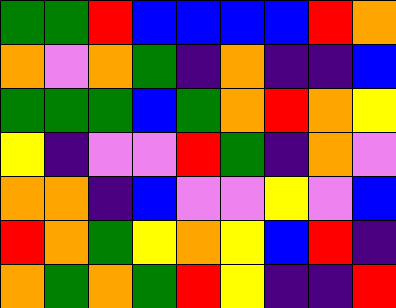[["green", "green", "red", "blue", "blue", "blue", "blue", "red", "orange"], ["orange", "violet", "orange", "green", "indigo", "orange", "indigo", "indigo", "blue"], ["green", "green", "green", "blue", "green", "orange", "red", "orange", "yellow"], ["yellow", "indigo", "violet", "violet", "red", "green", "indigo", "orange", "violet"], ["orange", "orange", "indigo", "blue", "violet", "violet", "yellow", "violet", "blue"], ["red", "orange", "green", "yellow", "orange", "yellow", "blue", "red", "indigo"], ["orange", "green", "orange", "green", "red", "yellow", "indigo", "indigo", "red"]]